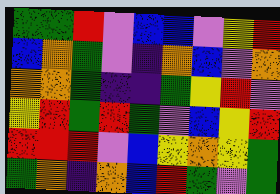[["green", "green", "red", "violet", "blue", "blue", "violet", "yellow", "red"], ["blue", "orange", "green", "violet", "indigo", "orange", "blue", "violet", "orange"], ["orange", "orange", "green", "indigo", "indigo", "green", "yellow", "red", "violet"], ["yellow", "red", "green", "red", "green", "violet", "blue", "yellow", "red"], ["red", "red", "red", "violet", "blue", "yellow", "orange", "yellow", "green"], ["green", "orange", "indigo", "orange", "blue", "red", "green", "violet", "green"]]